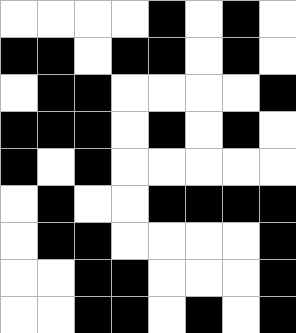[["white", "white", "white", "white", "black", "white", "black", "white"], ["black", "black", "white", "black", "black", "white", "black", "white"], ["white", "black", "black", "white", "white", "white", "white", "black"], ["black", "black", "black", "white", "black", "white", "black", "white"], ["black", "white", "black", "white", "white", "white", "white", "white"], ["white", "black", "white", "white", "black", "black", "black", "black"], ["white", "black", "black", "white", "white", "white", "white", "black"], ["white", "white", "black", "black", "white", "white", "white", "black"], ["white", "white", "black", "black", "white", "black", "white", "black"]]